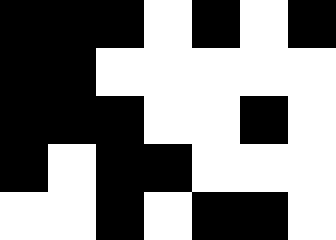[["black", "black", "black", "white", "black", "white", "black"], ["black", "black", "white", "white", "white", "white", "white"], ["black", "black", "black", "white", "white", "black", "white"], ["black", "white", "black", "black", "white", "white", "white"], ["white", "white", "black", "white", "black", "black", "white"]]